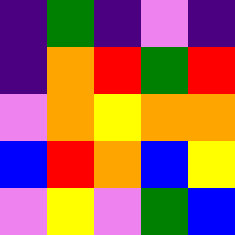[["indigo", "green", "indigo", "violet", "indigo"], ["indigo", "orange", "red", "green", "red"], ["violet", "orange", "yellow", "orange", "orange"], ["blue", "red", "orange", "blue", "yellow"], ["violet", "yellow", "violet", "green", "blue"]]